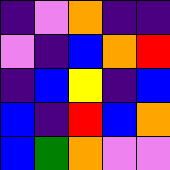[["indigo", "violet", "orange", "indigo", "indigo"], ["violet", "indigo", "blue", "orange", "red"], ["indigo", "blue", "yellow", "indigo", "blue"], ["blue", "indigo", "red", "blue", "orange"], ["blue", "green", "orange", "violet", "violet"]]